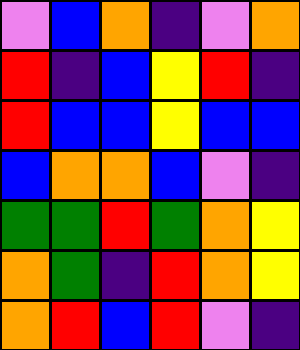[["violet", "blue", "orange", "indigo", "violet", "orange"], ["red", "indigo", "blue", "yellow", "red", "indigo"], ["red", "blue", "blue", "yellow", "blue", "blue"], ["blue", "orange", "orange", "blue", "violet", "indigo"], ["green", "green", "red", "green", "orange", "yellow"], ["orange", "green", "indigo", "red", "orange", "yellow"], ["orange", "red", "blue", "red", "violet", "indigo"]]